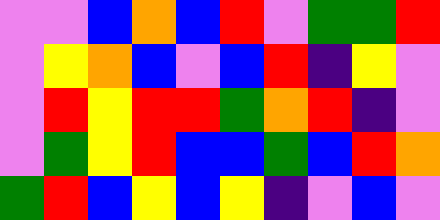[["violet", "violet", "blue", "orange", "blue", "red", "violet", "green", "green", "red"], ["violet", "yellow", "orange", "blue", "violet", "blue", "red", "indigo", "yellow", "violet"], ["violet", "red", "yellow", "red", "red", "green", "orange", "red", "indigo", "violet"], ["violet", "green", "yellow", "red", "blue", "blue", "green", "blue", "red", "orange"], ["green", "red", "blue", "yellow", "blue", "yellow", "indigo", "violet", "blue", "violet"]]